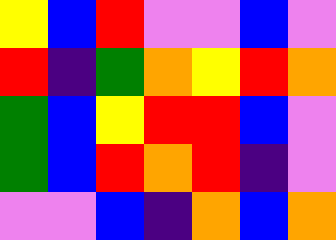[["yellow", "blue", "red", "violet", "violet", "blue", "violet"], ["red", "indigo", "green", "orange", "yellow", "red", "orange"], ["green", "blue", "yellow", "red", "red", "blue", "violet"], ["green", "blue", "red", "orange", "red", "indigo", "violet"], ["violet", "violet", "blue", "indigo", "orange", "blue", "orange"]]